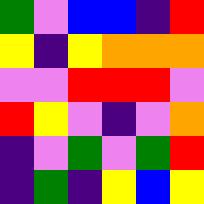[["green", "violet", "blue", "blue", "indigo", "red"], ["yellow", "indigo", "yellow", "orange", "orange", "orange"], ["violet", "violet", "red", "red", "red", "violet"], ["red", "yellow", "violet", "indigo", "violet", "orange"], ["indigo", "violet", "green", "violet", "green", "red"], ["indigo", "green", "indigo", "yellow", "blue", "yellow"]]